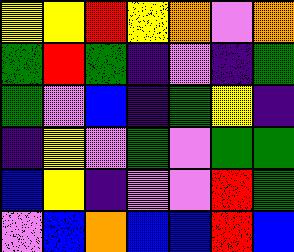[["yellow", "yellow", "red", "yellow", "orange", "violet", "orange"], ["green", "red", "green", "indigo", "violet", "indigo", "green"], ["green", "violet", "blue", "indigo", "green", "yellow", "indigo"], ["indigo", "yellow", "violet", "green", "violet", "green", "green"], ["blue", "yellow", "indigo", "violet", "violet", "red", "green"], ["violet", "blue", "orange", "blue", "blue", "red", "blue"]]